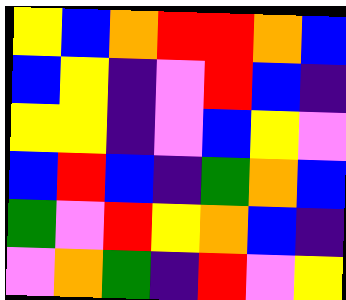[["yellow", "blue", "orange", "red", "red", "orange", "blue"], ["blue", "yellow", "indigo", "violet", "red", "blue", "indigo"], ["yellow", "yellow", "indigo", "violet", "blue", "yellow", "violet"], ["blue", "red", "blue", "indigo", "green", "orange", "blue"], ["green", "violet", "red", "yellow", "orange", "blue", "indigo"], ["violet", "orange", "green", "indigo", "red", "violet", "yellow"]]